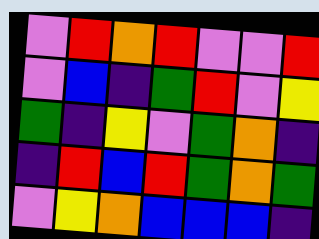[["violet", "red", "orange", "red", "violet", "violet", "red"], ["violet", "blue", "indigo", "green", "red", "violet", "yellow"], ["green", "indigo", "yellow", "violet", "green", "orange", "indigo"], ["indigo", "red", "blue", "red", "green", "orange", "green"], ["violet", "yellow", "orange", "blue", "blue", "blue", "indigo"]]